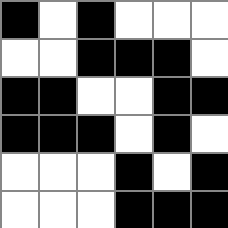[["black", "white", "black", "white", "white", "white"], ["white", "white", "black", "black", "black", "white"], ["black", "black", "white", "white", "black", "black"], ["black", "black", "black", "white", "black", "white"], ["white", "white", "white", "black", "white", "black"], ["white", "white", "white", "black", "black", "black"]]